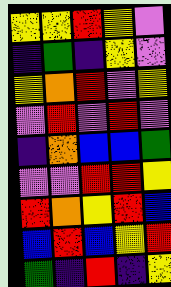[["yellow", "yellow", "red", "yellow", "violet"], ["indigo", "green", "indigo", "yellow", "violet"], ["yellow", "orange", "red", "violet", "yellow"], ["violet", "red", "violet", "red", "violet"], ["indigo", "orange", "blue", "blue", "green"], ["violet", "violet", "red", "red", "yellow"], ["red", "orange", "yellow", "red", "blue"], ["blue", "red", "blue", "yellow", "red"], ["green", "indigo", "red", "indigo", "yellow"]]